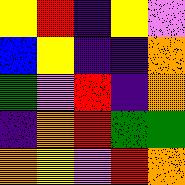[["yellow", "red", "indigo", "yellow", "violet"], ["blue", "yellow", "indigo", "indigo", "orange"], ["green", "violet", "red", "indigo", "orange"], ["indigo", "orange", "red", "green", "green"], ["orange", "yellow", "violet", "red", "orange"]]